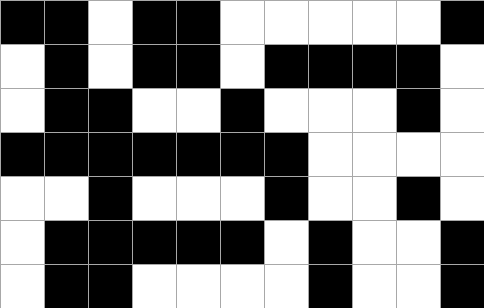[["black", "black", "white", "black", "black", "white", "white", "white", "white", "white", "black"], ["white", "black", "white", "black", "black", "white", "black", "black", "black", "black", "white"], ["white", "black", "black", "white", "white", "black", "white", "white", "white", "black", "white"], ["black", "black", "black", "black", "black", "black", "black", "white", "white", "white", "white"], ["white", "white", "black", "white", "white", "white", "black", "white", "white", "black", "white"], ["white", "black", "black", "black", "black", "black", "white", "black", "white", "white", "black"], ["white", "black", "black", "white", "white", "white", "white", "black", "white", "white", "black"]]